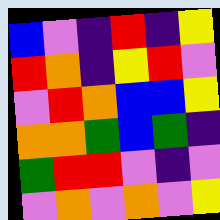[["blue", "violet", "indigo", "red", "indigo", "yellow"], ["red", "orange", "indigo", "yellow", "red", "violet"], ["violet", "red", "orange", "blue", "blue", "yellow"], ["orange", "orange", "green", "blue", "green", "indigo"], ["green", "red", "red", "violet", "indigo", "violet"], ["violet", "orange", "violet", "orange", "violet", "yellow"]]